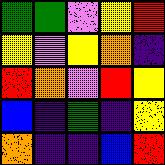[["green", "green", "violet", "yellow", "red"], ["yellow", "violet", "yellow", "orange", "indigo"], ["red", "orange", "violet", "red", "yellow"], ["blue", "indigo", "green", "indigo", "yellow"], ["orange", "indigo", "indigo", "blue", "red"]]